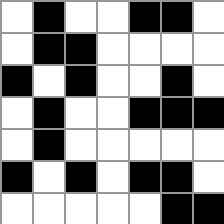[["white", "black", "white", "white", "black", "black", "white"], ["white", "black", "black", "white", "white", "white", "white"], ["black", "white", "black", "white", "white", "black", "white"], ["white", "black", "white", "white", "black", "black", "black"], ["white", "black", "white", "white", "white", "white", "white"], ["black", "white", "black", "white", "black", "black", "white"], ["white", "white", "white", "white", "white", "black", "black"]]